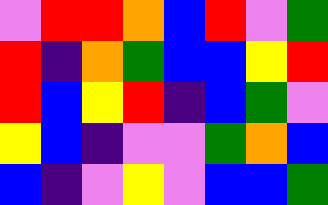[["violet", "red", "red", "orange", "blue", "red", "violet", "green"], ["red", "indigo", "orange", "green", "blue", "blue", "yellow", "red"], ["red", "blue", "yellow", "red", "indigo", "blue", "green", "violet"], ["yellow", "blue", "indigo", "violet", "violet", "green", "orange", "blue"], ["blue", "indigo", "violet", "yellow", "violet", "blue", "blue", "green"]]